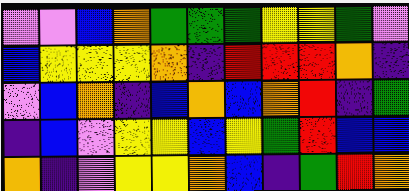[["violet", "violet", "blue", "orange", "green", "green", "green", "yellow", "yellow", "green", "violet"], ["blue", "yellow", "yellow", "yellow", "orange", "indigo", "red", "red", "red", "orange", "indigo"], ["violet", "blue", "orange", "indigo", "blue", "orange", "blue", "orange", "red", "indigo", "green"], ["indigo", "blue", "violet", "yellow", "yellow", "blue", "yellow", "green", "red", "blue", "blue"], ["orange", "indigo", "violet", "yellow", "yellow", "orange", "blue", "indigo", "green", "red", "orange"]]